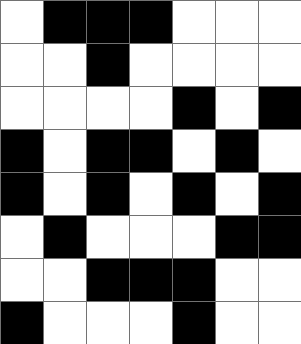[["white", "black", "black", "black", "white", "white", "white"], ["white", "white", "black", "white", "white", "white", "white"], ["white", "white", "white", "white", "black", "white", "black"], ["black", "white", "black", "black", "white", "black", "white"], ["black", "white", "black", "white", "black", "white", "black"], ["white", "black", "white", "white", "white", "black", "black"], ["white", "white", "black", "black", "black", "white", "white"], ["black", "white", "white", "white", "black", "white", "white"]]